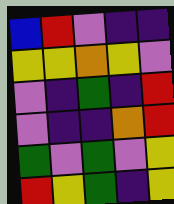[["blue", "red", "violet", "indigo", "indigo"], ["yellow", "yellow", "orange", "yellow", "violet"], ["violet", "indigo", "green", "indigo", "red"], ["violet", "indigo", "indigo", "orange", "red"], ["green", "violet", "green", "violet", "yellow"], ["red", "yellow", "green", "indigo", "yellow"]]